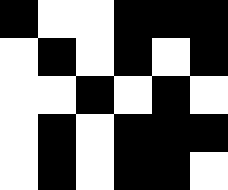[["black", "white", "white", "black", "black", "black"], ["white", "black", "white", "black", "white", "black"], ["white", "white", "black", "white", "black", "white"], ["white", "black", "white", "black", "black", "black"], ["white", "black", "white", "black", "black", "white"]]